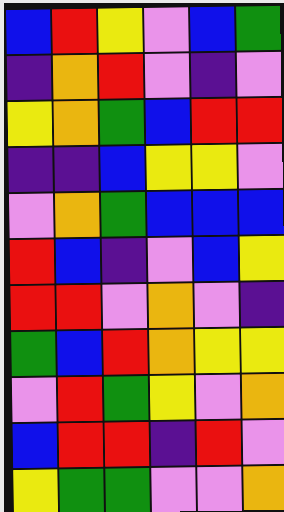[["blue", "red", "yellow", "violet", "blue", "green"], ["indigo", "orange", "red", "violet", "indigo", "violet"], ["yellow", "orange", "green", "blue", "red", "red"], ["indigo", "indigo", "blue", "yellow", "yellow", "violet"], ["violet", "orange", "green", "blue", "blue", "blue"], ["red", "blue", "indigo", "violet", "blue", "yellow"], ["red", "red", "violet", "orange", "violet", "indigo"], ["green", "blue", "red", "orange", "yellow", "yellow"], ["violet", "red", "green", "yellow", "violet", "orange"], ["blue", "red", "red", "indigo", "red", "violet"], ["yellow", "green", "green", "violet", "violet", "orange"]]